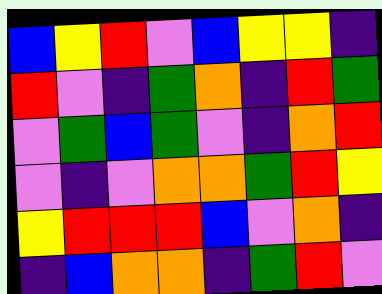[["blue", "yellow", "red", "violet", "blue", "yellow", "yellow", "indigo"], ["red", "violet", "indigo", "green", "orange", "indigo", "red", "green"], ["violet", "green", "blue", "green", "violet", "indigo", "orange", "red"], ["violet", "indigo", "violet", "orange", "orange", "green", "red", "yellow"], ["yellow", "red", "red", "red", "blue", "violet", "orange", "indigo"], ["indigo", "blue", "orange", "orange", "indigo", "green", "red", "violet"]]